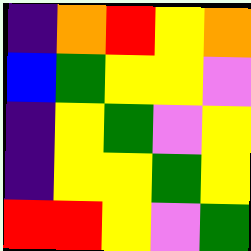[["indigo", "orange", "red", "yellow", "orange"], ["blue", "green", "yellow", "yellow", "violet"], ["indigo", "yellow", "green", "violet", "yellow"], ["indigo", "yellow", "yellow", "green", "yellow"], ["red", "red", "yellow", "violet", "green"]]